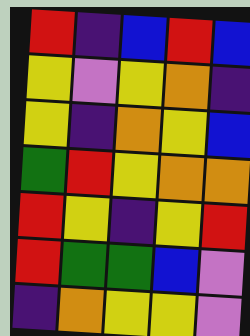[["red", "indigo", "blue", "red", "blue"], ["yellow", "violet", "yellow", "orange", "indigo"], ["yellow", "indigo", "orange", "yellow", "blue"], ["green", "red", "yellow", "orange", "orange"], ["red", "yellow", "indigo", "yellow", "red"], ["red", "green", "green", "blue", "violet"], ["indigo", "orange", "yellow", "yellow", "violet"]]